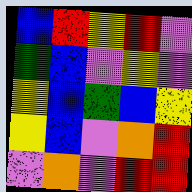[["blue", "red", "yellow", "red", "violet"], ["green", "blue", "violet", "yellow", "violet"], ["yellow", "blue", "green", "blue", "yellow"], ["yellow", "blue", "violet", "orange", "red"], ["violet", "orange", "violet", "red", "red"]]